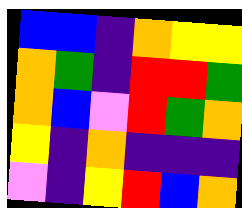[["blue", "blue", "indigo", "orange", "yellow", "yellow"], ["orange", "green", "indigo", "red", "red", "green"], ["orange", "blue", "violet", "red", "green", "orange"], ["yellow", "indigo", "orange", "indigo", "indigo", "indigo"], ["violet", "indigo", "yellow", "red", "blue", "orange"]]